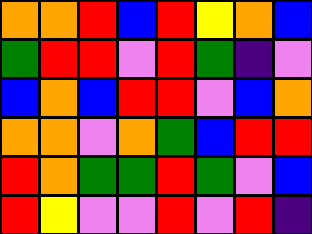[["orange", "orange", "red", "blue", "red", "yellow", "orange", "blue"], ["green", "red", "red", "violet", "red", "green", "indigo", "violet"], ["blue", "orange", "blue", "red", "red", "violet", "blue", "orange"], ["orange", "orange", "violet", "orange", "green", "blue", "red", "red"], ["red", "orange", "green", "green", "red", "green", "violet", "blue"], ["red", "yellow", "violet", "violet", "red", "violet", "red", "indigo"]]